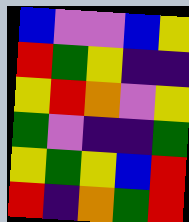[["blue", "violet", "violet", "blue", "yellow"], ["red", "green", "yellow", "indigo", "indigo"], ["yellow", "red", "orange", "violet", "yellow"], ["green", "violet", "indigo", "indigo", "green"], ["yellow", "green", "yellow", "blue", "red"], ["red", "indigo", "orange", "green", "red"]]